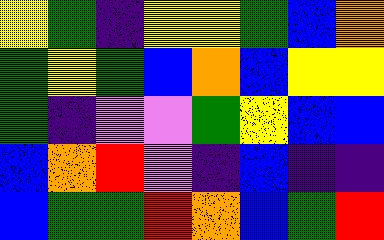[["yellow", "green", "indigo", "yellow", "yellow", "green", "blue", "orange"], ["green", "yellow", "green", "blue", "orange", "blue", "yellow", "yellow"], ["green", "indigo", "violet", "violet", "green", "yellow", "blue", "blue"], ["blue", "orange", "red", "violet", "indigo", "blue", "indigo", "indigo"], ["blue", "green", "green", "red", "orange", "blue", "green", "red"]]